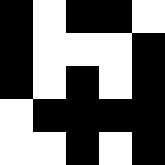[["black", "white", "black", "black", "white"], ["black", "white", "white", "white", "black"], ["black", "white", "black", "white", "black"], ["white", "black", "black", "black", "black"], ["white", "white", "black", "white", "black"]]